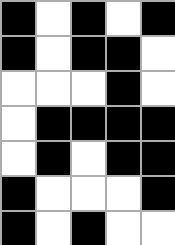[["black", "white", "black", "white", "black"], ["black", "white", "black", "black", "white"], ["white", "white", "white", "black", "white"], ["white", "black", "black", "black", "black"], ["white", "black", "white", "black", "black"], ["black", "white", "white", "white", "black"], ["black", "white", "black", "white", "white"]]